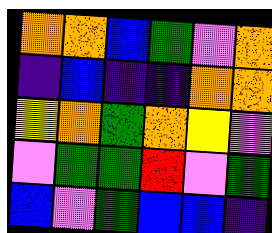[["orange", "orange", "blue", "green", "violet", "orange"], ["indigo", "blue", "indigo", "indigo", "orange", "orange"], ["yellow", "orange", "green", "orange", "yellow", "violet"], ["violet", "green", "green", "red", "violet", "green"], ["blue", "violet", "green", "blue", "blue", "indigo"]]